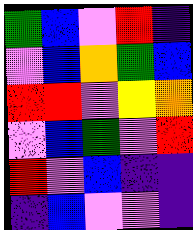[["green", "blue", "violet", "red", "indigo"], ["violet", "blue", "orange", "green", "blue"], ["red", "red", "violet", "yellow", "orange"], ["violet", "blue", "green", "violet", "red"], ["red", "violet", "blue", "indigo", "indigo"], ["indigo", "blue", "violet", "violet", "indigo"]]